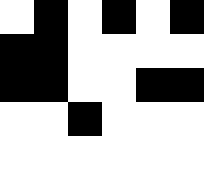[["white", "black", "white", "black", "white", "black"], ["black", "black", "white", "white", "white", "white"], ["black", "black", "white", "white", "black", "black"], ["white", "white", "black", "white", "white", "white"], ["white", "white", "white", "white", "white", "white"]]